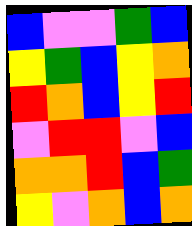[["blue", "violet", "violet", "green", "blue"], ["yellow", "green", "blue", "yellow", "orange"], ["red", "orange", "blue", "yellow", "red"], ["violet", "red", "red", "violet", "blue"], ["orange", "orange", "red", "blue", "green"], ["yellow", "violet", "orange", "blue", "orange"]]